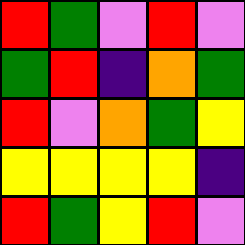[["red", "green", "violet", "red", "violet"], ["green", "red", "indigo", "orange", "green"], ["red", "violet", "orange", "green", "yellow"], ["yellow", "yellow", "yellow", "yellow", "indigo"], ["red", "green", "yellow", "red", "violet"]]